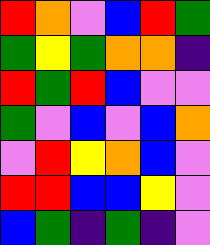[["red", "orange", "violet", "blue", "red", "green"], ["green", "yellow", "green", "orange", "orange", "indigo"], ["red", "green", "red", "blue", "violet", "violet"], ["green", "violet", "blue", "violet", "blue", "orange"], ["violet", "red", "yellow", "orange", "blue", "violet"], ["red", "red", "blue", "blue", "yellow", "violet"], ["blue", "green", "indigo", "green", "indigo", "violet"]]